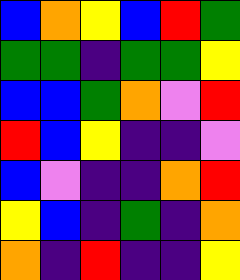[["blue", "orange", "yellow", "blue", "red", "green"], ["green", "green", "indigo", "green", "green", "yellow"], ["blue", "blue", "green", "orange", "violet", "red"], ["red", "blue", "yellow", "indigo", "indigo", "violet"], ["blue", "violet", "indigo", "indigo", "orange", "red"], ["yellow", "blue", "indigo", "green", "indigo", "orange"], ["orange", "indigo", "red", "indigo", "indigo", "yellow"]]